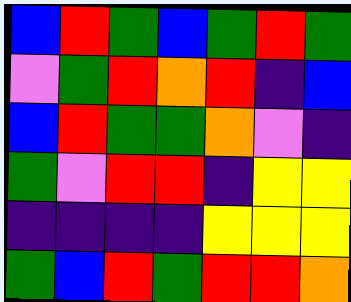[["blue", "red", "green", "blue", "green", "red", "green"], ["violet", "green", "red", "orange", "red", "indigo", "blue"], ["blue", "red", "green", "green", "orange", "violet", "indigo"], ["green", "violet", "red", "red", "indigo", "yellow", "yellow"], ["indigo", "indigo", "indigo", "indigo", "yellow", "yellow", "yellow"], ["green", "blue", "red", "green", "red", "red", "orange"]]